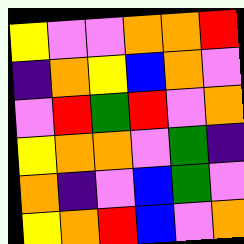[["yellow", "violet", "violet", "orange", "orange", "red"], ["indigo", "orange", "yellow", "blue", "orange", "violet"], ["violet", "red", "green", "red", "violet", "orange"], ["yellow", "orange", "orange", "violet", "green", "indigo"], ["orange", "indigo", "violet", "blue", "green", "violet"], ["yellow", "orange", "red", "blue", "violet", "orange"]]